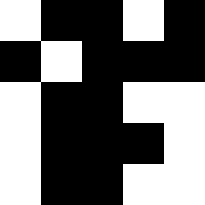[["white", "black", "black", "white", "black"], ["black", "white", "black", "black", "black"], ["white", "black", "black", "white", "white"], ["white", "black", "black", "black", "white"], ["white", "black", "black", "white", "white"]]